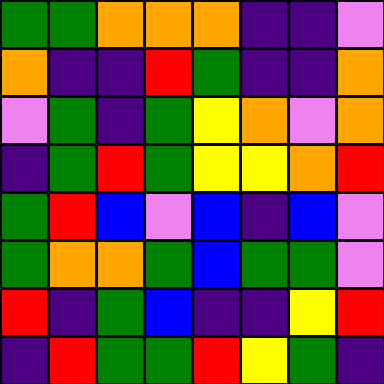[["green", "green", "orange", "orange", "orange", "indigo", "indigo", "violet"], ["orange", "indigo", "indigo", "red", "green", "indigo", "indigo", "orange"], ["violet", "green", "indigo", "green", "yellow", "orange", "violet", "orange"], ["indigo", "green", "red", "green", "yellow", "yellow", "orange", "red"], ["green", "red", "blue", "violet", "blue", "indigo", "blue", "violet"], ["green", "orange", "orange", "green", "blue", "green", "green", "violet"], ["red", "indigo", "green", "blue", "indigo", "indigo", "yellow", "red"], ["indigo", "red", "green", "green", "red", "yellow", "green", "indigo"]]